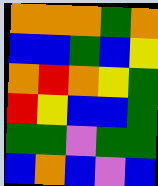[["orange", "orange", "orange", "green", "orange"], ["blue", "blue", "green", "blue", "yellow"], ["orange", "red", "orange", "yellow", "green"], ["red", "yellow", "blue", "blue", "green"], ["green", "green", "violet", "green", "green"], ["blue", "orange", "blue", "violet", "blue"]]